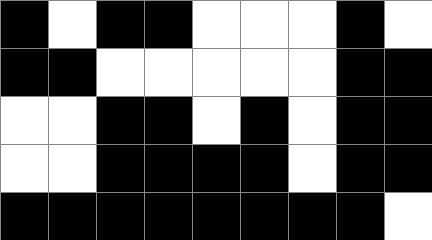[["black", "white", "black", "black", "white", "white", "white", "black", "white"], ["black", "black", "white", "white", "white", "white", "white", "black", "black"], ["white", "white", "black", "black", "white", "black", "white", "black", "black"], ["white", "white", "black", "black", "black", "black", "white", "black", "black"], ["black", "black", "black", "black", "black", "black", "black", "black", "white"]]